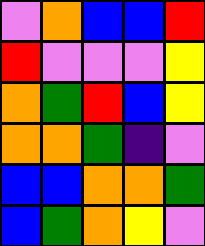[["violet", "orange", "blue", "blue", "red"], ["red", "violet", "violet", "violet", "yellow"], ["orange", "green", "red", "blue", "yellow"], ["orange", "orange", "green", "indigo", "violet"], ["blue", "blue", "orange", "orange", "green"], ["blue", "green", "orange", "yellow", "violet"]]